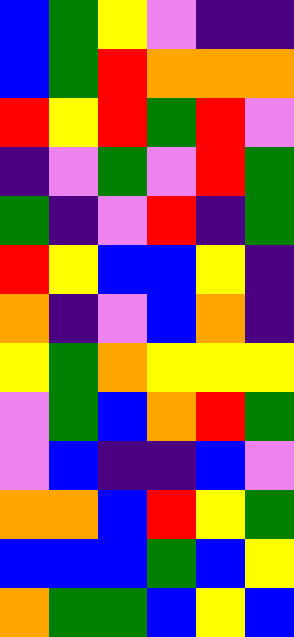[["blue", "green", "yellow", "violet", "indigo", "indigo"], ["blue", "green", "red", "orange", "orange", "orange"], ["red", "yellow", "red", "green", "red", "violet"], ["indigo", "violet", "green", "violet", "red", "green"], ["green", "indigo", "violet", "red", "indigo", "green"], ["red", "yellow", "blue", "blue", "yellow", "indigo"], ["orange", "indigo", "violet", "blue", "orange", "indigo"], ["yellow", "green", "orange", "yellow", "yellow", "yellow"], ["violet", "green", "blue", "orange", "red", "green"], ["violet", "blue", "indigo", "indigo", "blue", "violet"], ["orange", "orange", "blue", "red", "yellow", "green"], ["blue", "blue", "blue", "green", "blue", "yellow"], ["orange", "green", "green", "blue", "yellow", "blue"]]